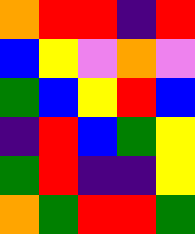[["orange", "red", "red", "indigo", "red"], ["blue", "yellow", "violet", "orange", "violet"], ["green", "blue", "yellow", "red", "blue"], ["indigo", "red", "blue", "green", "yellow"], ["green", "red", "indigo", "indigo", "yellow"], ["orange", "green", "red", "red", "green"]]